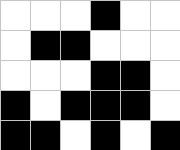[["white", "white", "white", "black", "white", "white"], ["white", "black", "black", "white", "white", "white"], ["white", "white", "white", "black", "black", "white"], ["black", "white", "black", "black", "black", "white"], ["black", "black", "white", "black", "white", "black"]]